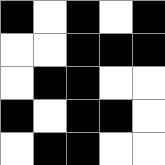[["black", "white", "black", "white", "black"], ["white", "white", "black", "black", "black"], ["white", "black", "black", "white", "white"], ["black", "white", "black", "black", "white"], ["white", "black", "black", "white", "white"]]